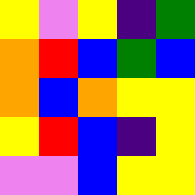[["yellow", "violet", "yellow", "indigo", "green"], ["orange", "red", "blue", "green", "blue"], ["orange", "blue", "orange", "yellow", "yellow"], ["yellow", "red", "blue", "indigo", "yellow"], ["violet", "violet", "blue", "yellow", "yellow"]]